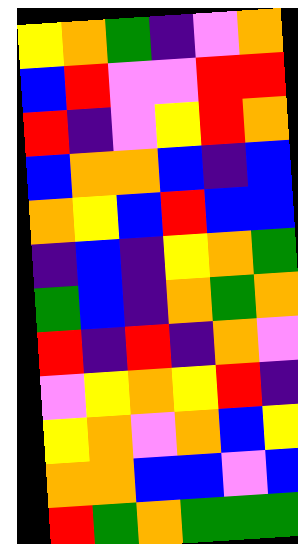[["yellow", "orange", "green", "indigo", "violet", "orange"], ["blue", "red", "violet", "violet", "red", "red"], ["red", "indigo", "violet", "yellow", "red", "orange"], ["blue", "orange", "orange", "blue", "indigo", "blue"], ["orange", "yellow", "blue", "red", "blue", "blue"], ["indigo", "blue", "indigo", "yellow", "orange", "green"], ["green", "blue", "indigo", "orange", "green", "orange"], ["red", "indigo", "red", "indigo", "orange", "violet"], ["violet", "yellow", "orange", "yellow", "red", "indigo"], ["yellow", "orange", "violet", "orange", "blue", "yellow"], ["orange", "orange", "blue", "blue", "violet", "blue"], ["red", "green", "orange", "green", "green", "green"]]